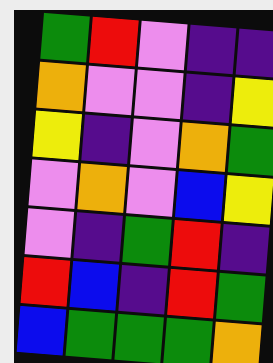[["green", "red", "violet", "indigo", "indigo"], ["orange", "violet", "violet", "indigo", "yellow"], ["yellow", "indigo", "violet", "orange", "green"], ["violet", "orange", "violet", "blue", "yellow"], ["violet", "indigo", "green", "red", "indigo"], ["red", "blue", "indigo", "red", "green"], ["blue", "green", "green", "green", "orange"]]